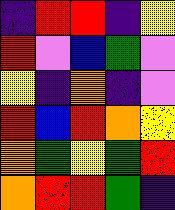[["indigo", "red", "red", "indigo", "yellow"], ["red", "violet", "blue", "green", "violet"], ["yellow", "indigo", "orange", "indigo", "violet"], ["red", "blue", "red", "orange", "yellow"], ["orange", "green", "yellow", "green", "red"], ["orange", "red", "red", "green", "indigo"]]